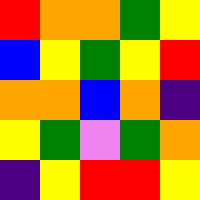[["red", "orange", "orange", "green", "yellow"], ["blue", "yellow", "green", "yellow", "red"], ["orange", "orange", "blue", "orange", "indigo"], ["yellow", "green", "violet", "green", "orange"], ["indigo", "yellow", "red", "red", "yellow"]]